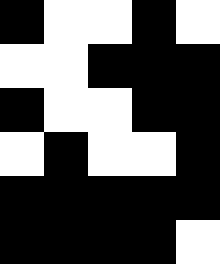[["black", "white", "white", "black", "white"], ["white", "white", "black", "black", "black"], ["black", "white", "white", "black", "black"], ["white", "black", "white", "white", "black"], ["black", "black", "black", "black", "black"], ["black", "black", "black", "black", "white"]]